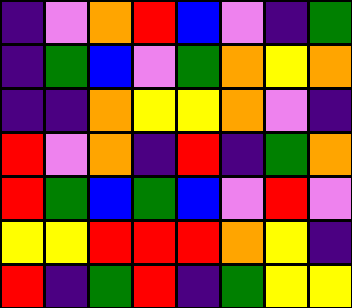[["indigo", "violet", "orange", "red", "blue", "violet", "indigo", "green"], ["indigo", "green", "blue", "violet", "green", "orange", "yellow", "orange"], ["indigo", "indigo", "orange", "yellow", "yellow", "orange", "violet", "indigo"], ["red", "violet", "orange", "indigo", "red", "indigo", "green", "orange"], ["red", "green", "blue", "green", "blue", "violet", "red", "violet"], ["yellow", "yellow", "red", "red", "red", "orange", "yellow", "indigo"], ["red", "indigo", "green", "red", "indigo", "green", "yellow", "yellow"]]